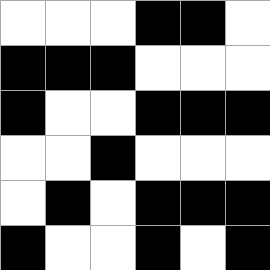[["white", "white", "white", "black", "black", "white"], ["black", "black", "black", "white", "white", "white"], ["black", "white", "white", "black", "black", "black"], ["white", "white", "black", "white", "white", "white"], ["white", "black", "white", "black", "black", "black"], ["black", "white", "white", "black", "white", "black"]]